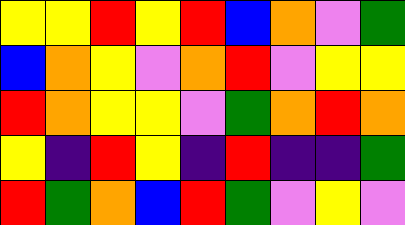[["yellow", "yellow", "red", "yellow", "red", "blue", "orange", "violet", "green"], ["blue", "orange", "yellow", "violet", "orange", "red", "violet", "yellow", "yellow"], ["red", "orange", "yellow", "yellow", "violet", "green", "orange", "red", "orange"], ["yellow", "indigo", "red", "yellow", "indigo", "red", "indigo", "indigo", "green"], ["red", "green", "orange", "blue", "red", "green", "violet", "yellow", "violet"]]